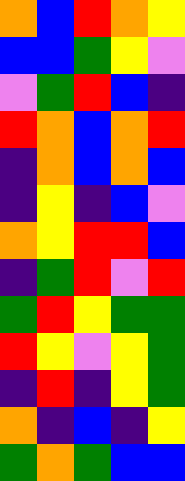[["orange", "blue", "red", "orange", "yellow"], ["blue", "blue", "green", "yellow", "violet"], ["violet", "green", "red", "blue", "indigo"], ["red", "orange", "blue", "orange", "red"], ["indigo", "orange", "blue", "orange", "blue"], ["indigo", "yellow", "indigo", "blue", "violet"], ["orange", "yellow", "red", "red", "blue"], ["indigo", "green", "red", "violet", "red"], ["green", "red", "yellow", "green", "green"], ["red", "yellow", "violet", "yellow", "green"], ["indigo", "red", "indigo", "yellow", "green"], ["orange", "indigo", "blue", "indigo", "yellow"], ["green", "orange", "green", "blue", "blue"]]